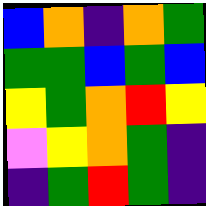[["blue", "orange", "indigo", "orange", "green"], ["green", "green", "blue", "green", "blue"], ["yellow", "green", "orange", "red", "yellow"], ["violet", "yellow", "orange", "green", "indigo"], ["indigo", "green", "red", "green", "indigo"]]